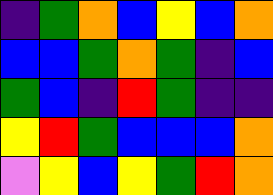[["indigo", "green", "orange", "blue", "yellow", "blue", "orange"], ["blue", "blue", "green", "orange", "green", "indigo", "blue"], ["green", "blue", "indigo", "red", "green", "indigo", "indigo"], ["yellow", "red", "green", "blue", "blue", "blue", "orange"], ["violet", "yellow", "blue", "yellow", "green", "red", "orange"]]